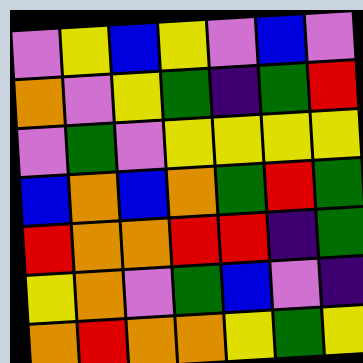[["violet", "yellow", "blue", "yellow", "violet", "blue", "violet"], ["orange", "violet", "yellow", "green", "indigo", "green", "red"], ["violet", "green", "violet", "yellow", "yellow", "yellow", "yellow"], ["blue", "orange", "blue", "orange", "green", "red", "green"], ["red", "orange", "orange", "red", "red", "indigo", "green"], ["yellow", "orange", "violet", "green", "blue", "violet", "indigo"], ["orange", "red", "orange", "orange", "yellow", "green", "yellow"]]